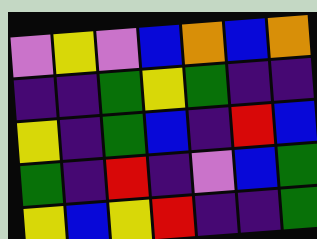[["violet", "yellow", "violet", "blue", "orange", "blue", "orange"], ["indigo", "indigo", "green", "yellow", "green", "indigo", "indigo"], ["yellow", "indigo", "green", "blue", "indigo", "red", "blue"], ["green", "indigo", "red", "indigo", "violet", "blue", "green"], ["yellow", "blue", "yellow", "red", "indigo", "indigo", "green"]]